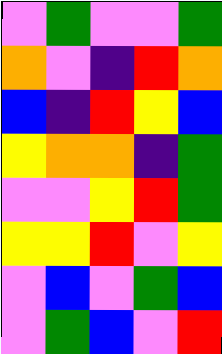[["violet", "green", "violet", "violet", "green"], ["orange", "violet", "indigo", "red", "orange"], ["blue", "indigo", "red", "yellow", "blue"], ["yellow", "orange", "orange", "indigo", "green"], ["violet", "violet", "yellow", "red", "green"], ["yellow", "yellow", "red", "violet", "yellow"], ["violet", "blue", "violet", "green", "blue"], ["violet", "green", "blue", "violet", "red"]]